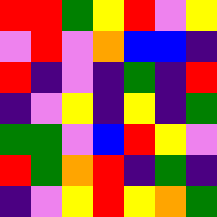[["red", "red", "green", "yellow", "red", "violet", "yellow"], ["violet", "red", "violet", "orange", "blue", "blue", "indigo"], ["red", "indigo", "violet", "indigo", "green", "indigo", "red"], ["indigo", "violet", "yellow", "indigo", "yellow", "indigo", "green"], ["green", "green", "violet", "blue", "red", "yellow", "violet"], ["red", "green", "orange", "red", "indigo", "green", "indigo"], ["indigo", "violet", "yellow", "red", "yellow", "orange", "green"]]